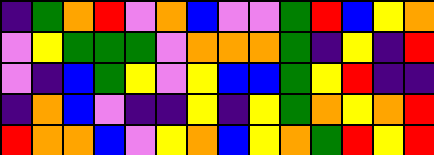[["indigo", "green", "orange", "red", "violet", "orange", "blue", "violet", "violet", "green", "red", "blue", "yellow", "orange"], ["violet", "yellow", "green", "green", "green", "violet", "orange", "orange", "orange", "green", "indigo", "yellow", "indigo", "red"], ["violet", "indigo", "blue", "green", "yellow", "violet", "yellow", "blue", "blue", "green", "yellow", "red", "indigo", "indigo"], ["indigo", "orange", "blue", "violet", "indigo", "indigo", "yellow", "indigo", "yellow", "green", "orange", "yellow", "orange", "red"], ["red", "orange", "orange", "blue", "violet", "yellow", "orange", "blue", "yellow", "orange", "green", "red", "yellow", "red"]]